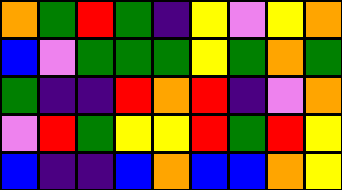[["orange", "green", "red", "green", "indigo", "yellow", "violet", "yellow", "orange"], ["blue", "violet", "green", "green", "green", "yellow", "green", "orange", "green"], ["green", "indigo", "indigo", "red", "orange", "red", "indigo", "violet", "orange"], ["violet", "red", "green", "yellow", "yellow", "red", "green", "red", "yellow"], ["blue", "indigo", "indigo", "blue", "orange", "blue", "blue", "orange", "yellow"]]